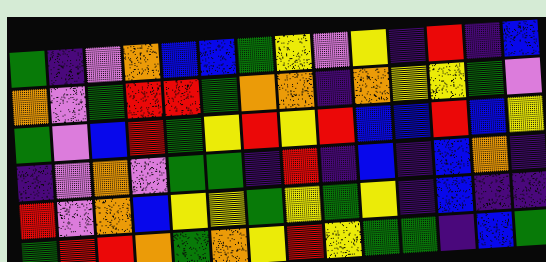[["green", "indigo", "violet", "orange", "blue", "blue", "green", "yellow", "violet", "yellow", "indigo", "red", "indigo", "blue"], ["orange", "violet", "green", "red", "red", "green", "orange", "orange", "indigo", "orange", "yellow", "yellow", "green", "violet"], ["green", "violet", "blue", "red", "green", "yellow", "red", "yellow", "red", "blue", "blue", "red", "blue", "yellow"], ["indigo", "violet", "orange", "violet", "green", "green", "indigo", "red", "indigo", "blue", "indigo", "blue", "orange", "indigo"], ["red", "violet", "orange", "blue", "yellow", "yellow", "green", "yellow", "green", "yellow", "indigo", "blue", "indigo", "indigo"], ["green", "red", "red", "orange", "green", "orange", "yellow", "red", "yellow", "green", "green", "indigo", "blue", "green"]]